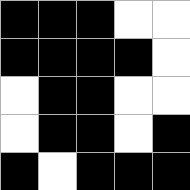[["black", "black", "black", "white", "white"], ["black", "black", "black", "black", "white"], ["white", "black", "black", "white", "white"], ["white", "black", "black", "white", "black"], ["black", "white", "black", "black", "black"]]